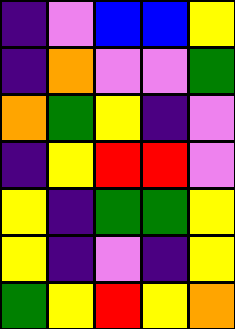[["indigo", "violet", "blue", "blue", "yellow"], ["indigo", "orange", "violet", "violet", "green"], ["orange", "green", "yellow", "indigo", "violet"], ["indigo", "yellow", "red", "red", "violet"], ["yellow", "indigo", "green", "green", "yellow"], ["yellow", "indigo", "violet", "indigo", "yellow"], ["green", "yellow", "red", "yellow", "orange"]]